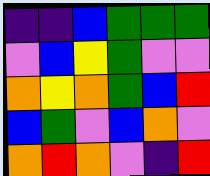[["indigo", "indigo", "blue", "green", "green", "green"], ["violet", "blue", "yellow", "green", "violet", "violet"], ["orange", "yellow", "orange", "green", "blue", "red"], ["blue", "green", "violet", "blue", "orange", "violet"], ["orange", "red", "orange", "violet", "indigo", "red"]]